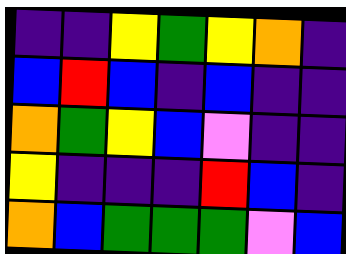[["indigo", "indigo", "yellow", "green", "yellow", "orange", "indigo"], ["blue", "red", "blue", "indigo", "blue", "indigo", "indigo"], ["orange", "green", "yellow", "blue", "violet", "indigo", "indigo"], ["yellow", "indigo", "indigo", "indigo", "red", "blue", "indigo"], ["orange", "blue", "green", "green", "green", "violet", "blue"]]